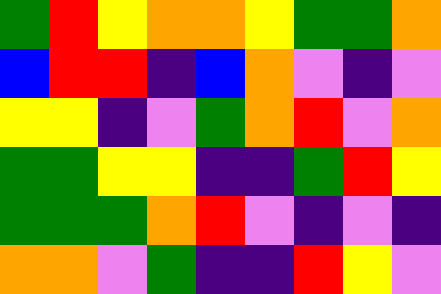[["green", "red", "yellow", "orange", "orange", "yellow", "green", "green", "orange"], ["blue", "red", "red", "indigo", "blue", "orange", "violet", "indigo", "violet"], ["yellow", "yellow", "indigo", "violet", "green", "orange", "red", "violet", "orange"], ["green", "green", "yellow", "yellow", "indigo", "indigo", "green", "red", "yellow"], ["green", "green", "green", "orange", "red", "violet", "indigo", "violet", "indigo"], ["orange", "orange", "violet", "green", "indigo", "indigo", "red", "yellow", "violet"]]